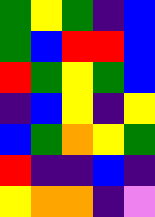[["green", "yellow", "green", "indigo", "blue"], ["green", "blue", "red", "red", "blue"], ["red", "green", "yellow", "green", "blue"], ["indigo", "blue", "yellow", "indigo", "yellow"], ["blue", "green", "orange", "yellow", "green"], ["red", "indigo", "indigo", "blue", "indigo"], ["yellow", "orange", "orange", "indigo", "violet"]]